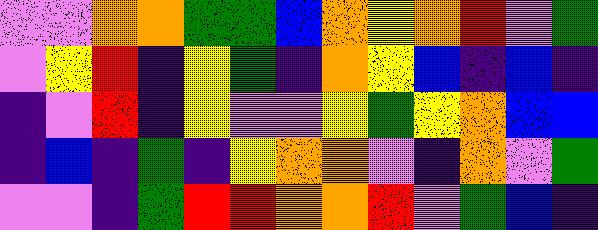[["violet", "violet", "orange", "orange", "green", "green", "blue", "orange", "yellow", "orange", "red", "violet", "green"], ["violet", "yellow", "red", "indigo", "yellow", "green", "indigo", "orange", "yellow", "blue", "indigo", "blue", "indigo"], ["indigo", "violet", "red", "indigo", "yellow", "violet", "violet", "yellow", "green", "yellow", "orange", "blue", "blue"], ["indigo", "blue", "indigo", "green", "indigo", "yellow", "orange", "orange", "violet", "indigo", "orange", "violet", "green"], ["violet", "violet", "indigo", "green", "red", "red", "orange", "orange", "red", "violet", "green", "blue", "indigo"]]